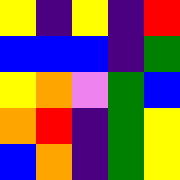[["yellow", "indigo", "yellow", "indigo", "red"], ["blue", "blue", "blue", "indigo", "green"], ["yellow", "orange", "violet", "green", "blue"], ["orange", "red", "indigo", "green", "yellow"], ["blue", "orange", "indigo", "green", "yellow"]]